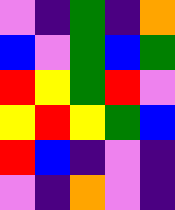[["violet", "indigo", "green", "indigo", "orange"], ["blue", "violet", "green", "blue", "green"], ["red", "yellow", "green", "red", "violet"], ["yellow", "red", "yellow", "green", "blue"], ["red", "blue", "indigo", "violet", "indigo"], ["violet", "indigo", "orange", "violet", "indigo"]]